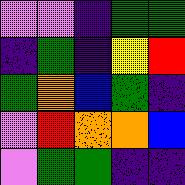[["violet", "violet", "indigo", "green", "green"], ["indigo", "green", "indigo", "yellow", "red"], ["green", "orange", "blue", "green", "indigo"], ["violet", "red", "orange", "orange", "blue"], ["violet", "green", "green", "indigo", "indigo"]]